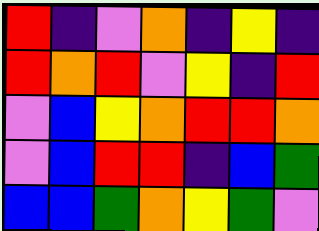[["red", "indigo", "violet", "orange", "indigo", "yellow", "indigo"], ["red", "orange", "red", "violet", "yellow", "indigo", "red"], ["violet", "blue", "yellow", "orange", "red", "red", "orange"], ["violet", "blue", "red", "red", "indigo", "blue", "green"], ["blue", "blue", "green", "orange", "yellow", "green", "violet"]]